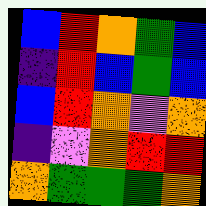[["blue", "red", "orange", "green", "blue"], ["indigo", "red", "blue", "green", "blue"], ["blue", "red", "orange", "violet", "orange"], ["indigo", "violet", "orange", "red", "red"], ["orange", "green", "green", "green", "orange"]]